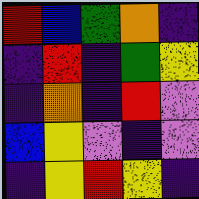[["red", "blue", "green", "orange", "indigo"], ["indigo", "red", "indigo", "green", "yellow"], ["indigo", "orange", "indigo", "red", "violet"], ["blue", "yellow", "violet", "indigo", "violet"], ["indigo", "yellow", "red", "yellow", "indigo"]]